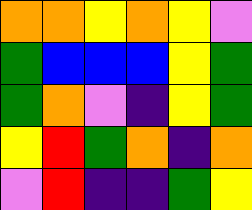[["orange", "orange", "yellow", "orange", "yellow", "violet"], ["green", "blue", "blue", "blue", "yellow", "green"], ["green", "orange", "violet", "indigo", "yellow", "green"], ["yellow", "red", "green", "orange", "indigo", "orange"], ["violet", "red", "indigo", "indigo", "green", "yellow"]]